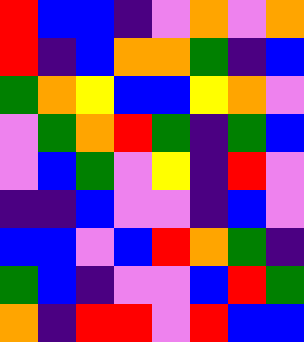[["red", "blue", "blue", "indigo", "violet", "orange", "violet", "orange"], ["red", "indigo", "blue", "orange", "orange", "green", "indigo", "blue"], ["green", "orange", "yellow", "blue", "blue", "yellow", "orange", "violet"], ["violet", "green", "orange", "red", "green", "indigo", "green", "blue"], ["violet", "blue", "green", "violet", "yellow", "indigo", "red", "violet"], ["indigo", "indigo", "blue", "violet", "violet", "indigo", "blue", "violet"], ["blue", "blue", "violet", "blue", "red", "orange", "green", "indigo"], ["green", "blue", "indigo", "violet", "violet", "blue", "red", "green"], ["orange", "indigo", "red", "red", "violet", "red", "blue", "blue"]]